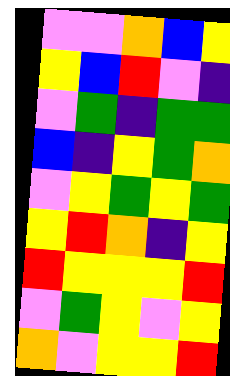[["violet", "violet", "orange", "blue", "yellow"], ["yellow", "blue", "red", "violet", "indigo"], ["violet", "green", "indigo", "green", "green"], ["blue", "indigo", "yellow", "green", "orange"], ["violet", "yellow", "green", "yellow", "green"], ["yellow", "red", "orange", "indigo", "yellow"], ["red", "yellow", "yellow", "yellow", "red"], ["violet", "green", "yellow", "violet", "yellow"], ["orange", "violet", "yellow", "yellow", "red"]]